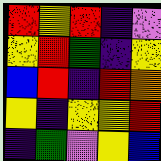[["red", "yellow", "red", "indigo", "violet"], ["yellow", "red", "green", "indigo", "yellow"], ["blue", "red", "indigo", "red", "orange"], ["yellow", "indigo", "yellow", "yellow", "red"], ["indigo", "green", "violet", "yellow", "blue"]]